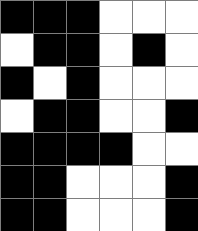[["black", "black", "black", "white", "white", "white"], ["white", "black", "black", "white", "black", "white"], ["black", "white", "black", "white", "white", "white"], ["white", "black", "black", "white", "white", "black"], ["black", "black", "black", "black", "white", "white"], ["black", "black", "white", "white", "white", "black"], ["black", "black", "white", "white", "white", "black"]]